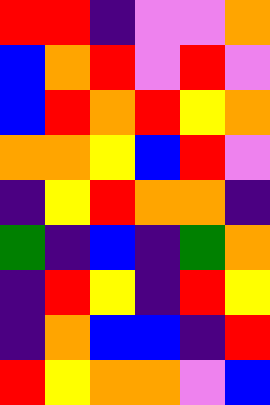[["red", "red", "indigo", "violet", "violet", "orange"], ["blue", "orange", "red", "violet", "red", "violet"], ["blue", "red", "orange", "red", "yellow", "orange"], ["orange", "orange", "yellow", "blue", "red", "violet"], ["indigo", "yellow", "red", "orange", "orange", "indigo"], ["green", "indigo", "blue", "indigo", "green", "orange"], ["indigo", "red", "yellow", "indigo", "red", "yellow"], ["indigo", "orange", "blue", "blue", "indigo", "red"], ["red", "yellow", "orange", "orange", "violet", "blue"]]